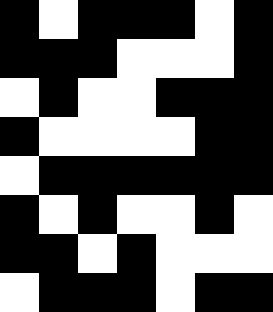[["black", "white", "black", "black", "black", "white", "black"], ["black", "black", "black", "white", "white", "white", "black"], ["white", "black", "white", "white", "black", "black", "black"], ["black", "white", "white", "white", "white", "black", "black"], ["white", "black", "black", "black", "black", "black", "black"], ["black", "white", "black", "white", "white", "black", "white"], ["black", "black", "white", "black", "white", "white", "white"], ["white", "black", "black", "black", "white", "black", "black"]]